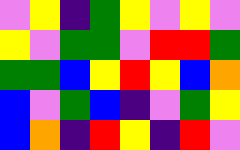[["violet", "yellow", "indigo", "green", "yellow", "violet", "yellow", "violet"], ["yellow", "violet", "green", "green", "violet", "red", "red", "green"], ["green", "green", "blue", "yellow", "red", "yellow", "blue", "orange"], ["blue", "violet", "green", "blue", "indigo", "violet", "green", "yellow"], ["blue", "orange", "indigo", "red", "yellow", "indigo", "red", "violet"]]